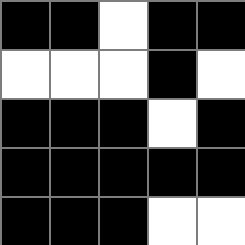[["black", "black", "white", "black", "black"], ["white", "white", "white", "black", "white"], ["black", "black", "black", "white", "black"], ["black", "black", "black", "black", "black"], ["black", "black", "black", "white", "white"]]